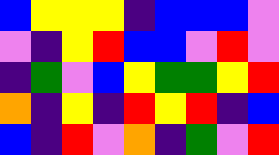[["blue", "yellow", "yellow", "yellow", "indigo", "blue", "blue", "blue", "violet"], ["violet", "indigo", "yellow", "red", "blue", "blue", "violet", "red", "violet"], ["indigo", "green", "violet", "blue", "yellow", "green", "green", "yellow", "red"], ["orange", "indigo", "yellow", "indigo", "red", "yellow", "red", "indigo", "blue"], ["blue", "indigo", "red", "violet", "orange", "indigo", "green", "violet", "red"]]